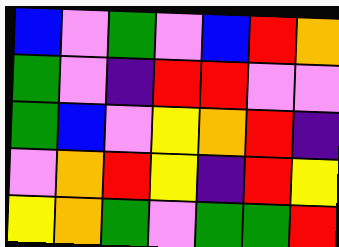[["blue", "violet", "green", "violet", "blue", "red", "orange"], ["green", "violet", "indigo", "red", "red", "violet", "violet"], ["green", "blue", "violet", "yellow", "orange", "red", "indigo"], ["violet", "orange", "red", "yellow", "indigo", "red", "yellow"], ["yellow", "orange", "green", "violet", "green", "green", "red"]]